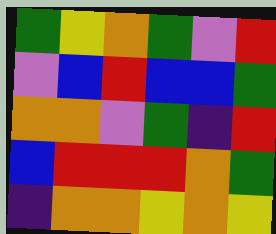[["green", "yellow", "orange", "green", "violet", "red"], ["violet", "blue", "red", "blue", "blue", "green"], ["orange", "orange", "violet", "green", "indigo", "red"], ["blue", "red", "red", "red", "orange", "green"], ["indigo", "orange", "orange", "yellow", "orange", "yellow"]]